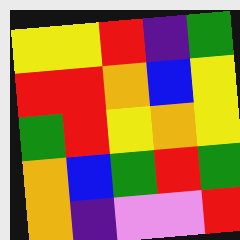[["yellow", "yellow", "red", "indigo", "green"], ["red", "red", "orange", "blue", "yellow"], ["green", "red", "yellow", "orange", "yellow"], ["orange", "blue", "green", "red", "green"], ["orange", "indigo", "violet", "violet", "red"]]